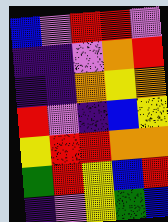[["blue", "violet", "red", "red", "violet"], ["indigo", "indigo", "violet", "orange", "red"], ["indigo", "indigo", "orange", "yellow", "orange"], ["red", "violet", "indigo", "blue", "yellow"], ["yellow", "red", "red", "orange", "orange"], ["green", "red", "yellow", "blue", "red"], ["indigo", "violet", "yellow", "green", "blue"]]